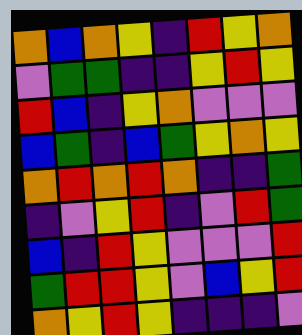[["orange", "blue", "orange", "yellow", "indigo", "red", "yellow", "orange"], ["violet", "green", "green", "indigo", "indigo", "yellow", "red", "yellow"], ["red", "blue", "indigo", "yellow", "orange", "violet", "violet", "violet"], ["blue", "green", "indigo", "blue", "green", "yellow", "orange", "yellow"], ["orange", "red", "orange", "red", "orange", "indigo", "indigo", "green"], ["indigo", "violet", "yellow", "red", "indigo", "violet", "red", "green"], ["blue", "indigo", "red", "yellow", "violet", "violet", "violet", "red"], ["green", "red", "red", "yellow", "violet", "blue", "yellow", "red"], ["orange", "yellow", "red", "yellow", "indigo", "indigo", "indigo", "violet"]]